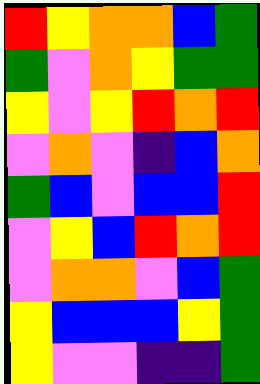[["red", "yellow", "orange", "orange", "blue", "green"], ["green", "violet", "orange", "yellow", "green", "green"], ["yellow", "violet", "yellow", "red", "orange", "red"], ["violet", "orange", "violet", "indigo", "blue", "orange"], ["green", "blue", "violet", "blue", "blue", "red"], ["violet", "yellow", "blue", "red", "orange", "red"], ["violet", "orange", "orange", "violet", "blue", "green"], ["yellow", "blue", "blue", "blue", "yellow", "green"], ["yellow", "violet", "violet", "indigo", "indigo", "green"]]